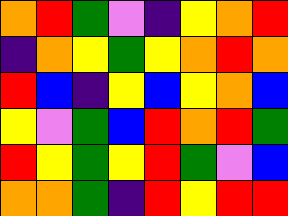[["orange", "red", "green", "violet", "indigo", "yellow", "orange", "red"], ["indigo", "orange", "yellow", "green", "yellow", "orange", "red", "orange"], ["red", "blue", "indigo", "yellow", "blue", "yellow", "orange", "blue"], ["yellow", "violet", "green", "blue", "red", "orange", "red", "green"], ["red", "yellow", "green", "yellow", "red", "green", "violet", "blue"], ["orange", "orange", "green", "indigo", "red", "yellow", "red", "red"]]